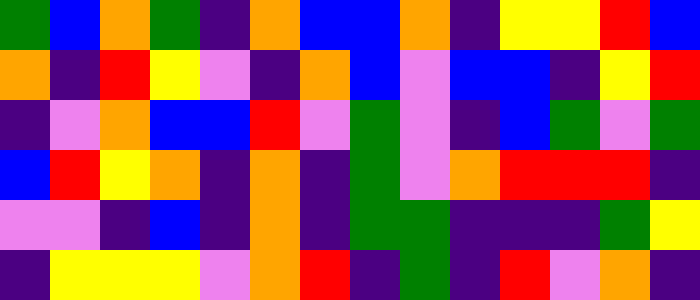[["green", "blue", "orange", "green", "indigo", "orange", "blue", "blue", "orange", "indigo", "yellow", "yellow", "red", "blue"], ["orange", "indigo", "red", "yellow", "violet", "indigo", "orange", "blue", "violet", "blue", "blue", "indigo", "yellow", "red"], ["indigo", "violet", "orange", "blue", "blue", "red", "violet", "green", "violet", "indigo", "blue", "green", "violet", "green"], ["blue", "red", "yellow", "orange", "indigo", "orange", "indigo", "green", "violet", "orange", "red", "red", "red", "indigo"], ["violet", "violet", "indigo", "blue", "indigo", "orange", "indigo", "green", "green", "indigo", "indigo", "indigo", "green", "yellow"], ["indigo", "yellow", "yellow", "yellow", "violet", "orange", "red", "indigo", "green", "indigo", "red", "violet", "orange", "indigo"]]